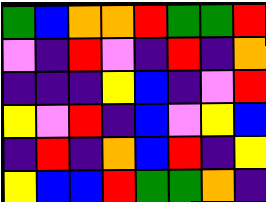[["green", "blue", "orange", "orange", "red", "green", "green", "red"], ["violet", "indigo", "red", "violet", "indigo", "red", "indigo", "orange"], ["indigo", "indigo", "indigo", "yellow", "blue", "indigo", "violet", "red"], ["yellow", "violet", "red", "indigo", "blue", "violet", "yellow", "blue"], ["indigo", "red", "indigo", "orange", "blue", "red", "indigo", "yellow"], ["yellow", "blue", "blue", "red", "green", "green", "orange", "indigo"]]